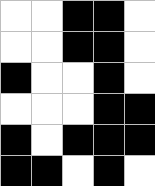[["white", "white", "black", "black", "white"], ["white", "white", "black", "black", "white"], ["black", "white", "white", "black", "white"], ["white", "white", "white", "black", "black"], ["black", "white", "black", "black", "black"], ["black", "black", "white", "black", "white"]]